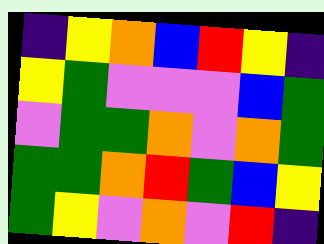[["indigo", "yellow", "orange", "blue", "red", "yellow", "indigo"], ["yellow", "green", "violet", "violet", "violet", "blue", "green"], ["violet", "green", "green", "orange", "violet", "orange", "green"], ["green", "green", "orange", "red", "green", "blue", "yellow"], ["green", "yellow", "violet", "orange", "violet", "red", "indigo"]]